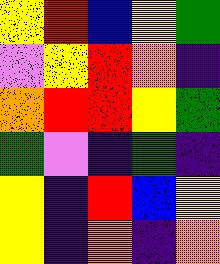[["yellow", "red", "blue", "yellow", "green"], ["violet", "yellow", "red", "orange", "indigo"], ["orange", "red", "red", "yellow", "green"], ["green", "violet", "indigo", "green", "indigo"], ["yellow", "indigo", "red", "blue", "yellow"], ["yellow", "indigo", "orange", "indigo", "orange"]]